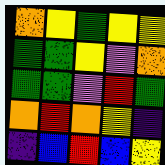[["orange", "yellow", "green", "yellow", "yellow"], ["green", "green", "yellow", "violet", "orange"], ["green", "green", "violet", "red", "green"], ["orange", "red", "orange", "yellow", "indigo"], ["indigo", "blue", "red", "blue", "yellow"]]